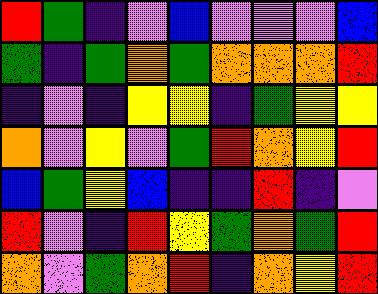[["red", "green", "indigo", "violet", "blue", "violet", "violet", "violet", "blue"], ["green", "indigo", "green", "orange", "green", "orange", "orange", "orange", "red"], ["indigo", "violet", "indigo", "yellow", "yellow", "indigo", "green", "yellow", "yellow"], ["orange", "violet", "yellow", "violet", "green", "red", "orange", "yellow", "red"], ["blue", "green", "yellow", "blue", "indigo", "indigo", "red", "indigo", "violet"], ["red", "violet", "indigo", "red", "yellow", "green", "orange", "green", "red"], ["orange", "violet", "green", "orange", "red", "indigo", "orange", "yellow", "red"]]